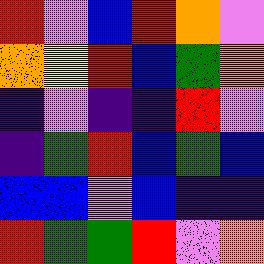[["red", "violet", "blue", "red", "orange", "violet"], ["orange", "yellow", "red", "blue", "green", "orange"], ["indigo", "violet", "indigo", "indigo", "red", "violet"], ["indigo", "green", "red", "blue", "green", "blue"], ["blue", "blue", "violet", "blue", "indigo", "indigo"], ["red", "green", "green", "red", "violet", "orange"]]